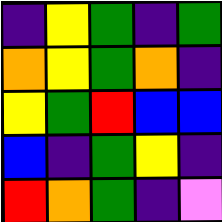[["indigo", "yellow", "green", "indigo", "green"], ["orange", "yellow", "green", "orange", "indigo"], ["yellow", "green", "red", "blue", "blue"], ["blue", "indigo", "green", "yellow", "indigo"], ["red", "orange", "green", "indigo", "violet"]]